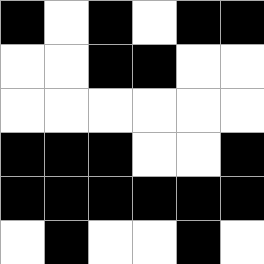[["black", "white", "black", "white", "black", "black"], ["white", "white", "black", "black", "white", "white"], ["white", "white", "white", "white", "white", "white"], ["black", "black", "black", "white", "white", "black"], ["black", "black", "black", "black", "black", "black"], ["white", "black", "white", "white", "black", "white"]]